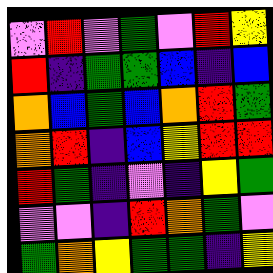[["violet", "red", "violet", "green", "violet", "red", "yellow"], ["red", "indigo", "green", "green", "blue", "indigo", "blue"], ["orange", "blue", "green", "blue", "orange", "red", "green"], ["orange", "red", "indigo", "blue", "yellow", "red", "red"], ["red", "green", "indigo", "violet", "indigo", "yellow", "green"], ["violet", "violet", "indigo", "red", "orange", "green", "violet"], ["green", "orange", "yellow", "green", "green", "indigo", "yellow"]]